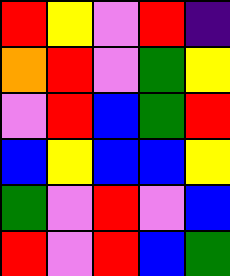[["red", "yellow", "violet", "red", "indigo"], ["orange", "red", "violet", "green", "yellow"], ["violet", "red", "blue", "green", "red"], ["blue", "yellow", "blue", "blue", "yellow"], ["green", "violet", "red", "violet", "blue"], ["red", "violet", "red", "blue", "green"]]